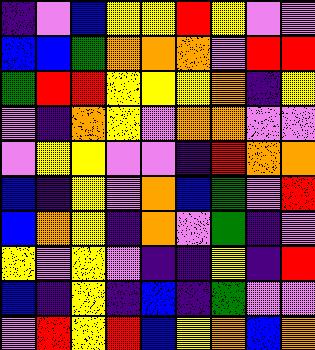[["indigo", "violet", "blue", "yellow", "yellow", "red", "yellow", "violet", "violet"], ["blue", "blue", "green", "orange", "orange", "orange", "violet", "red", "red"], ["green", "red", "red", "yellow", "yellow", "yellow", "orange", "indigo", "yellow"], ["violet", "indigo", "orange", "yellow", "violet", "orange", "orange", "violet", "violet"], ["violet", "yellow", "yellow", "violet", "violet", "indigo", "red", "orange", "orange"], ["blue", "indigo", "yellow", "violet", "orange", "blue", "green", "violet", "red"], ["blue", "orange", "yellow", "indigo", "orange", "violet", "green", "indigo", "violet"], ["yellow", "violet", "yellow", "violet", "indigo", "indigo", "yellow", "indigo", "red"], ["blue", "indigo", "yellow", "indigo", "blue", "indigo", "green", "violet", "violet"], ["violet", "red", "yellow", "red", "blue", "yellow", "orange", "blue", "orange"]]